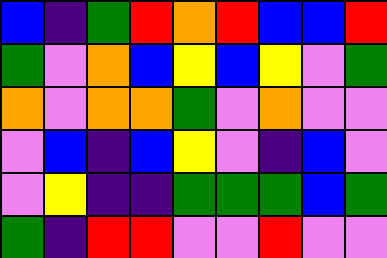[["blue", "indigo", "green", "red", "orange", "red", "blue", "blue", "red"], ["green", "violet", "orange", "blue", "yellow", "blue", "yellow", "violet", "green"], ["orange", "violet", "orange", "orange", "green", "violet", "orange", "violet", "violet"], ["violet", "blue", "indigo", "blue", "yellow", "violet", "indigo", "blue", "violet"], ["violet", "yellow", "indigo", "indigo", "green", "green", "green", "blue", "green"], ["green", "indigo", "red", "red", "violet", "violet", "red", "violet", "violet"]]